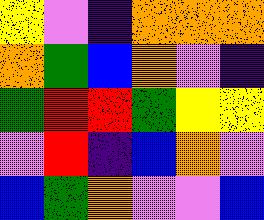[["yellow", "violet", "indigo", "orange", "orange", "orange"], ["orange", "green", "blue", "orange", "violet", "indigo"], ["green", "red", "red", "green", "yellow", "yellow"], ["violet", "red", "indigo", "blue", "orange", "violet"], ["blue", "green", "orange", "violet", "violet", "blue"]]